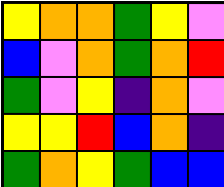[["yellow", "orange", "orange", "green", "yellow", "violet"], ["blue", "violet", "orange", "green", "orange", "red"], ["green", "violet", "yellow", "indigo", "orange", "violet"], ["yellow", "yellow", "red", "blue", "orange", "indigo"], ["green", "orange", "yellow", "green", "blue", "blue"]]